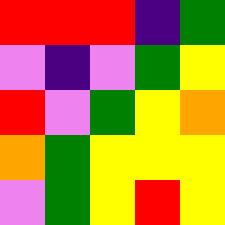[["red", "red", "red", "indigo", "green"], ["violet", "indigo", "violet", "green", "yellow"], ["red", "violet", "green", "yellow", "orange"], ["orange", "green", "yellow", "yellow", "yellow"], ["violet", "green", "yellow", "red", "yellow"]]